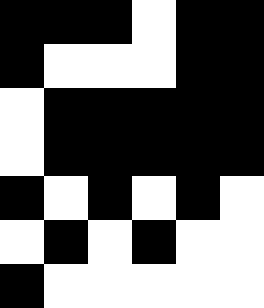[["black", "black", "black", "white", "black", "black"], ["black", "white", "white", "white", "black", "black"], ["white", "black", "black", "black", "black", "black"], ["white", "black", "black", "black", "black", "black"], ["black", "white", "black", "white", "black", "white"], ["white", "black", "white", "black", "white", "white"], ["black", "white", "white", "white", "white", "white"]]